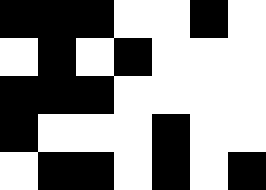[["black", "black", "black", "white", "white", "black", "white"], ["white", "black", "white", "black", "white", "white", "white"], ["black", "black", "black", "white", "white", "white", "white"], ["black", "white", "white", "white", "black", "white", "white"], ["white", "black", "black", "white", "black", "white", "black"]]